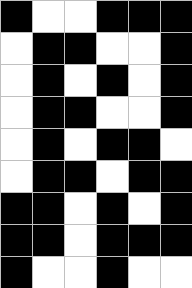[["black", "white", "white", "black", "black", "black"], ["white", "black", "black", "white", "white", "black"], ["white", "black", "white", "black", "white", "black"], ["white", "black", "black", "white", "white", "black"], ["white", "black", "white", "black", "black", "white"], ["white", "black", "black", "white", "black", "black"], ["black", "black", "white", "black", "white", "black"], ["black", "black", "white", "black", "black", "black"], ["black", "white", "white", "black", "white", "white"]]